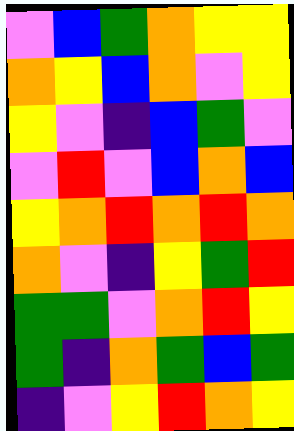[["violet", "blue", "green", "orange", "yellow", "yellow"], ["orange", "yellow", "blue", "orange", "violet", "yellow"], ["yellow", "violet", "indigo", "blue", "green", "violet"], ["violet", "red", "violet", "blue", "orange", "blue"], ["yellow", "orange", "red", "orange", "red", "orange"], ["orange", "violet", "indigo", "yellow", "green", "red"], ["green", "green", "violet", "orange", "red", "yellow"], ["green", "indigo", "orange", "green", "blue", "green"], ["indigo", "violet", "yellow", "red", "orange", "yellow"]]